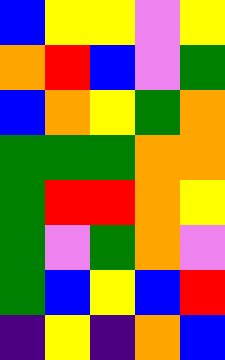[["blue", "yellow", "yellow", "violet", "yellow"], ["orange", "red", "blue", "violet", "green"], ["blue", "orange", "yellow", "green", "orange"], ["green", "green", "green", "orange", "orange"], ["green", "red", "red", "orange", "yellow"], ["green", "violet", "green", "orange", "violet"], ["green", "blue", "yellow", "blue", "red"], ["indigo", "yellow", "indigo", "orange", "blue"]]